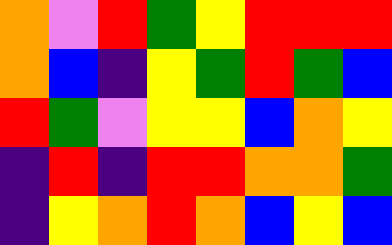[["orange", "violet", "red", "green", "yellow", "red", "red", "red"], ["orange", "blue", "indigo", "yellow", "green", "red", "green", "blue"], ["red", "green", "violet", "yellow", "yellow", "blue", "orange", "yellow"], ["indigo", "red", "indigo", "red", "red", "orange", "orange", "green"], ["indigo", "yellow", "orange", "red", "orange", "blue", "yellow", "blue"]]